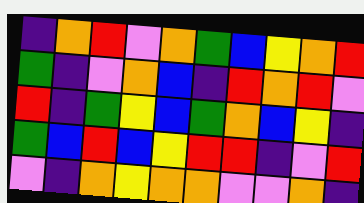[["indigo", "orange", "red", "violet", "orange", "green", "blue", "yellow", "orange", "red"], ["green", "indigo", "violet", "orange", "blue", "indigo", "red", "orange", "red", "violet"], ["red", "indigo", "green", "yellow", "blue", "green", "orange", "blue", "yellow", "indigo"], ["green", "blue", "red", "blue", "yellow", "red", "red", "indigo", "violet", "red"], ["violet", "indigo", "orange", "yellow", "orange", "orange", "violet", "violet", "orange", "indigo"]]